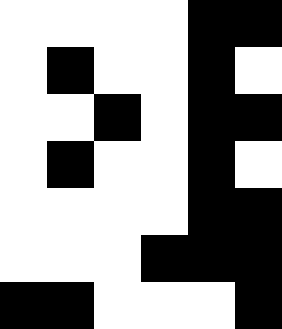[["white", "white", "white", "white", "black", "black"], ["white", "black", "white", "white", "black", "white"], ["white", "white", "black", "white", "black", "black"], ["white", "black", "white", "white", "black", "white"], ["white", "white", "white", "white", "black", "black"], ["white", "white", "white", "black", "black", "black"], ["black", "black", "white", "white", "white", "black"]]